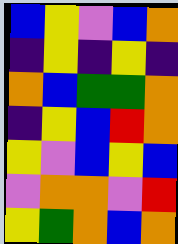[["blue", "yellow", "violet", "blue", "orange"], ["indigo", "yellow", "indigo", "yellow", "indigo"], ["orange", "blue", "green", "green", "orange"], ["indigo", "yellow", "blue", "red", "orange"], ["yellow", "violet", "blue", "yellow", "blue"], ["violet", "orange", "orange", "violet", "red"], ["yellow", "green", "orange", "blue", "orange"]]